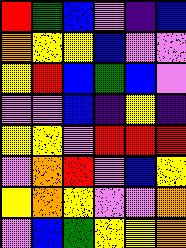[["red", "green", "blue", "violet", "indigo", "blue"], ["orange", "yellow", "yellow", "blue", "violet", "violet"], ["yellow", "red", "blue", "green", "blue", "violet"], ["violet", "violet", "blue", "indigo", "yellow", "indigo"], ["yellow", "yellow", "violet", "red", "red", "red"], ["violet", "orange", "red", "violet", "blue", "yellow"], ["yellow", "orange", "yellow", "violet", "violet", "orange"], ["violet", "blue", "green", "yellow", "yellow", "orange"]]